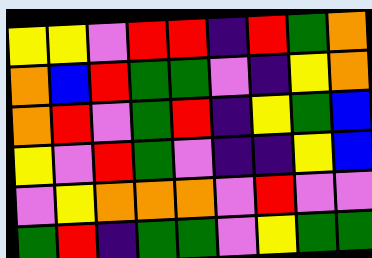[["yellow", "yellow", "violet", "red", "red", "indigo", "red", "green", "orange"], ["orange", "blue", "red", "green", "green", "violet", "indigo", "yellow", "orange"], ["orange", "red", "violet", "green", "red", "indigo", "yellow", "green", "blue"], ["yellow", "violet", "red", "green", "violet", "indigo", "indigo", "yellow", "blue"], ["violet", "yellow", "orange", "orange", "orange", "violet", "red", "violet", "violet"], ["green", "red", "indigo", "green", "green", "violet", "yellow", "green", "green"]]